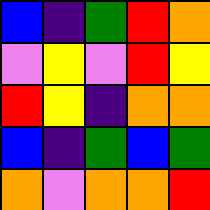[["blue", "indigo", "green", "red", "orange"], ["violet", "yellow", "violet", "red", "yellow"], ["red", "yellow", "indigo", "orange", "orange"], ["blue", "indigo", "green", "blue", "green"], ["orange", "violet", "orange", "orange", "red"]]